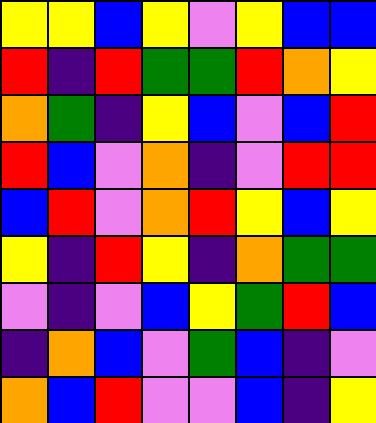[["yellow", "yellow", "blue", "yellow", "violet", "yellow", "blue", "blue"], ["red", "indigo", "red", "green", "green", "red", "orange", "yellow"], ["orange", "green", "indigo", "yellow", "blue", "violet", "blue", "red"], ["red", "blue", "violet", "orange", "indigo", "violet", "red", "red"], ["blue", "red", "violet", "orange", "red", "yellow", "blue", "yellow"], ["yellow", "indigo", "red", "yellow", "indigo", "orange", "green", "green"], ["violet", "indigo", "violet", "blue", "yellow", "green", "red", "blue"], ["indigo", "orange", "blue", "violet", "green", "blue", "indigo", "violet"], ["orange", "blue", "red", "violet", "violet", "blue", "indigo", "yellow"]]